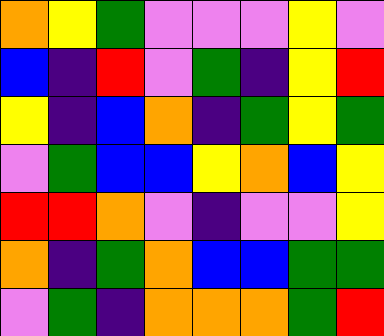[["orange", "yellow", "green", "violet", "violet", "violet", "yellow", "violet"], ["blue", "indigo", "red", "violet", "green", "indigo", "yellow", "red"], ["yellow", "indigo", "blue", "orange", "indigo", "green", "yellow", "green"], ["violet", "green", "blue", "blue", "yellow", "orange", "blue", "yellow"], ["red", "red", "orange", "violet", "indigo", "violet", "violet", "yellow"], ["orange", "indigo", "green", "orange", "blue", "blue", "green", "green"], ["violet", "green", "indigo", "orange", "orange", "orange", "green", "red"]]